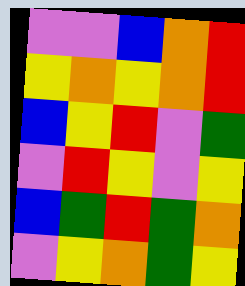[["violet", "violet", "blue", "orange", "red"], ["yellow", "orange", "yellow", "orange", "red"], ["blue", "yellow", "red", "violet", "green"], ["violet", "red", "yellow", "violet", "yellow"], ["blue", "green", "red", "green", "orange"], ["violet", "yellow", "orange", "green", "yellow"]]